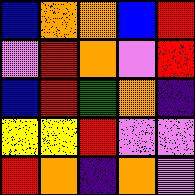[["blue", "orange", "orange", "blue", "red"], ["violet", "red", "orange", "violet", "red"], ["blue", "red", "green", "orange", "indigo"], ["yellow", "yellow", "red", "violet", "violet"], ["red", "orange", "indigo", "orange", "violet"]]